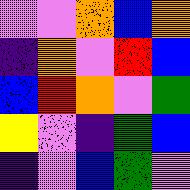[["violet", "violet", "orange", "blue", "orange"], ["indigo", "orange", "violet", "red", "blue"], ["blue", "red", "orange", "violet", "green"], ["yellow", "violet", "indigo", "green", "blue"], ["indigo", "violet", "blue", "green", "violet"]]